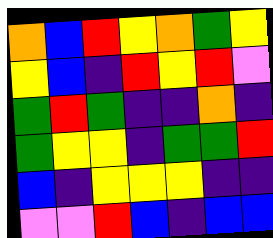[["orange", "blue", "red", "yellow", "orange", "green", "yellow"], ["yellow", "blue", "indigo", "red", "yellow", "red", "violet"], ["green", "red", "green", "indigo", "indigo", "orange", "indigo"], ["green", "yellow", "yellow", "indigo", "green", "green", "red"], ["blue", "indigo", "yellow", "yellow", "yellow", "indigo", "indigo"], ["violet", "violet", "red", "blue", "indigo", "blue", "blue"]]